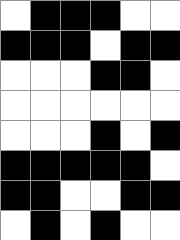[["white", "black", "black", "black", "white", "white"], ["black", "black", "black", "white", "black", "black"], ["white", "white", "white", "black", "black", "white"], ["white", "white", "white", "white", "white", "white"], ["white", "white", "white", "black", "white", "black"], ["black", "black", "black", "black", "black", "white"], ["black", "black", "white", "white", "black", "black"], ["white", "black", "white", "black", "white", "white"]]